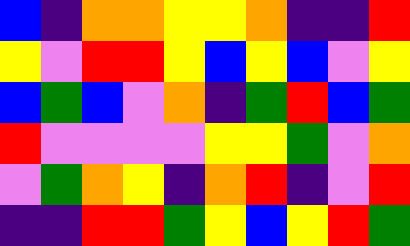[["blue", "indigo", "orange", "orange", "yellow", "yellow", "orange", "indigo", "indigo", "red"], ["yellow", "violet", "red", "red", "yellow", "blue", "yellow", "blue", "violet", "yellow"], ["blue", "green", "blue", "violet", "orange", "indigo", "green", "red", "blue", "green"], ["red", "violet", "violet", "violet", "violet", "yellow", "yellow", "green", "violet", "orange"], ["violet", "green", "orange", "yellow", "indigo", "orange", "red", "indigo", "violet", "red"], ["indigo", "indigo", "red", "red", "green", "yellow", "blue", "yellow", "red", "green"]]